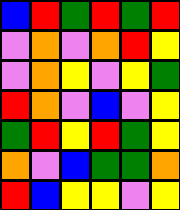[["blue", "red", "green", "red", "green", "red"], ["violet", "orange", "violet", "orange", "red", "yellow"], ["violet", "orange", "yellow", "violet", "yellow", "green"], ["red", "orange", "violet", "blue", "violet", "yellow"], ["green", "red", "yellow", "red", "green", "yellow"], ["orange", "violet", "blue", "green", "green", "orange"], ["red", "blue", "yellow", "yellow", "violet", "yellow"]]